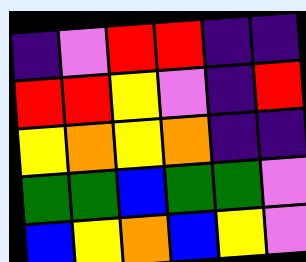[["indigo", "violet", "red", "red", "indigo", "indigo"], ["red", "red", "yellow", "violet", "indigo", "red"], ["yellow", "orange", "yellow", "orange", "indigo", "indigo"], ["green", "green", "blue", "green", "green", "violet"], ["blue", "yellow", "orange", "blue", "yellow", "violet"]]